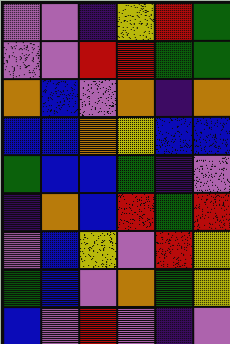[["violet", "violet", "indigo", "yellow", "red", "green"], ["violet", "violet", "red", "red", "green", "green"], ["orange", "blue", "violet", "orange", "indigo", "orange"], ["blue", "blue", "orange", "yellow", "blue", "blue"], ["green", "blue", "blue", "green", "indigo", "violet"], ["indigo", "orange", "blue", "red", "green", "red"], ["violet", "blue", "yellow", "violet", "red", "yellow"], ["green", "blue", "violet", "orange", "green", "yellow"], ["blue", "violet", "red", "violet", "indigo", "violet"]]